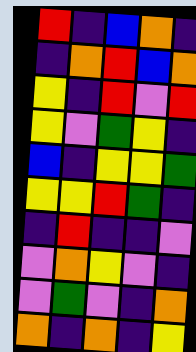[["red", "indigo", "blue", "orange", "indigo"], ["indigo", "orange", "red", "blue", "orange"], ["yellow", "indigo", "red", "violet", "red"], ["yellow", "violet", "green", "yellow", "indigo"], ["blue", "indigo", "yellow", "yellow", "green"], ["yellow", "yellow", "red", "green", "indigo"], ["indigo", "red", "indigo", "indigo", "violet"], ["violet", "orange", "yellow", "violet", "indigo"], ["violet", "green", "violet", "indigo", "orange"], ["orange", "indigo", "orange", "indigo", "yellow"]]